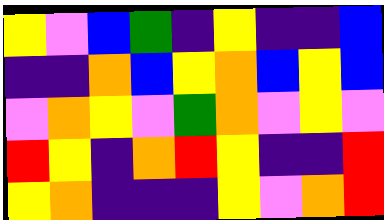[["yellow", "violet", "blue", "green", "indigo", "yellow", "indigo", "indigo", "blue"], ["indigo", "indigo", "orange", "blue", "yellow", "orange", "blue", "yellow", "blue"], ["violet", "orange", "yellow", "violet", "green", "orange", "violet", "yellow", "violet"], ["red", "yellow", "indigo", "orange", "red", "yellow", "indigo", "indigo", "red"], ["yellow", "orange", "indigo", "indigo", "indigo", "yellow", "violet", "orange", "red"]]